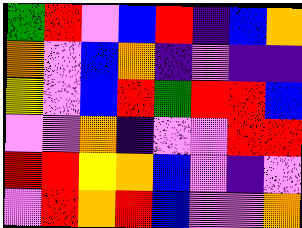[["green", "red", "violet", "blue", "red", "indigo", "blue", "orange"], ["orange", "violet", "blue", "orange", "indigo", "violet", "indigo", "indigo"], ["yellow", "violet", "blue", "red", "green", "red", "red", "blue"], ["violet", "violet", "orange", "indigo", "violet", "violet", "red", "red"], ["red", "red", "yellow", "orange", "blue", "violet", "indigo", "violet"], ["violet", "red", "orange", "red", "blue", "violet", "violet", "orange"]]